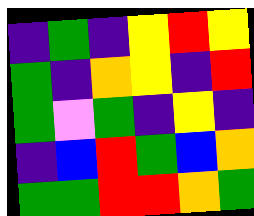[["indigo", "green", "indigo", "yellow", "red", "yellow"], ["green", "indigo", "orange", "yellow", "indigo", "red"], ["green", "violet", "green", "indigo", "yellow", "indigo"], ["indigo", "blue", "red", "green", "blue", "orange"], ["green", "green", "red", "red", "orange", "green"]]